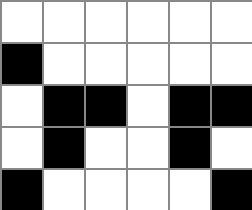[["white", "white", "white", "white", "white", "white"], ["black", "white", "white", "white", "white", "white"], ["white", "black", "black", "white", "black", "black"], ["white", "black", "white", "white", "black", "white"], ["black", "white", "white", "white", "white", "black"]]